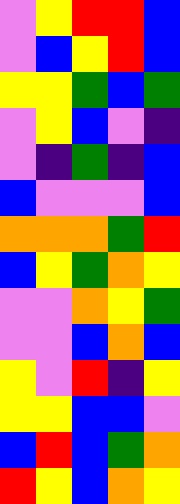[["violet", "yellow", "red", "red", "blue"], ["violet", "blue", "yellow", "red", "blue"], ["yellow", "yellow", "green", "blue", "green"], ["violet", "yellow", "blue", "violet", "indigo"], ["violet", "indigo", "green", "indigo", "blue"], ["blue", "violet", "violet", "violet", "blue"], ["orange", "orange", "orange", "green", "red"], ["blue", "yellow", "green", "orange", "yellow"], ["violet", "violet", "orange", "yellow", "green"], ["violet", "violet", "blue", "orange", "blue"], ["yellow", "violet", "red", "indigo", "yellow"], ["yellow", "yellow", "blue", "blue", "violet"], ["blue", "red", "blue", "green", "orange"], ["red", "yellow", "blue", "orange", "yellow"]]